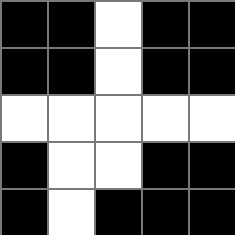[["black", "black", "white", "black", "black"], ["black", "black", "white", "black", "black"], ["white", "white", "white", "white", "white"], ["black", "white", "white", "black", "black"], ["black", "white", "black", "black", "black"]]